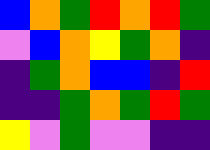[["blue", "orange", "green", "red", "orange", "red", "green"], ["violet", "blue", "orange", "yellow", "green", "orange", "indigo"], ["indigo", "green", "orange", "blue", "blue", "indigo", "red"], ["indigo", "indigo", "green", "orange", "green", "red", "green"], ["yellow", "violet", "green", "violet", "violet", "indigo", "indigo"]]